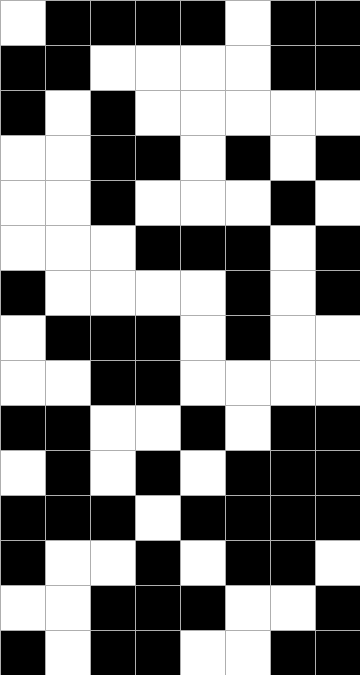[["white", "black", "black", "black", "black", "white", "black", "black"], ["black", "black", "white", "white", "white", "white", "black", "black"], ["black", "white", "black", "white", "white", "white", "white", "white"], ["white", "white", "black", "black", "white", "black", "white", "black"], ["white", "white", "black", "white", "white", "white", "black", "white"], ["white", "white", "white", "black", "black", "black", "white", "black"], ["black", "white", "white", "white", "white", "black", "white", "black"], ["white", "black", "black", "black", "white", "black", "white", "white"], ["white", "white", "black", "black", "white", "white", "white", "white"], ["black", "black", "white", "white", "black", "white", "black", "black"], ["white", "black", "white", "black", "white", "black", "black", "black"], ["black", "black", "black", "white", "black", "black", "black", "black"], ["black", "white", "white", "black", "white", "black", "black", "white"], ["white", "white", "black", "black", "black", "white", "white", "black"], ["black", "white", "black", "black", "white", "white", "black", "black"]]